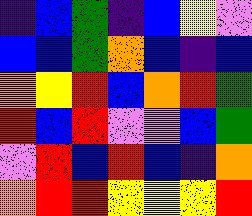[["indigo", "blue", "green", "indigo", "blue", "yellow", "violet"], ["blue", "blue", "green", "orange", "blue", "indigo", "blue"], ["orange", "yellow", "red", "blue", "orange", "red", "green"], ["red", "blue", "red", "violet", "violet", "blue", "green"], ["violet", "red", "blue", "red", "blue", "indigo", "orange"], ["orange", "red", "red", "yellow", "yellow", "yellow", "red"]]